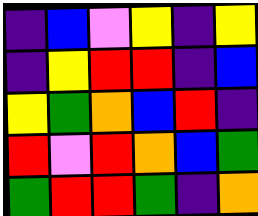[["indigo", "blue", "violet", "yellow", "indigo", "yellow"], ["indigo", "yellow", "red", "red", "indigo", "blue"], ["yellow", "green", "orange", "blue", "red", "indigo"], ["red", "violet", "red", "orange", "blue", "green"], ["green", "red", "red", "green", "indigo", "orange"]]